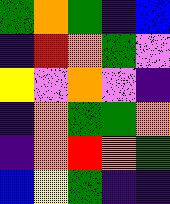[["green", "orange", "green", "indigo", "blue"], ["indigo", "red", "orange", "green", "violet"], ["yellow", "violet", "orange", "violet", "indigo"], ["indigo", "orange", "green", "green", "orange"], ["indigo", "orange", "red", "orange", "green"], ["blue", "yellow", "green", "indigo", "indigo"]]